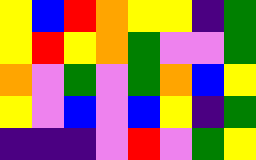[["yellow", "blue", "red", "orange", "yellow", "yellow", "indigo", "green"], ["yellow", "red", "yellow", "orange", "green", "violet", "violet", "green"], ["orange", "violet", "green", "violet", "green", "orange", "blue", "yellow"], ["yellow", "violet", "blue", "violet", "blue", "yellow", "indigo", "green"], ["indigo", "indigo", "indigo", "violet", "red", "violet", "green", "yellow"]]